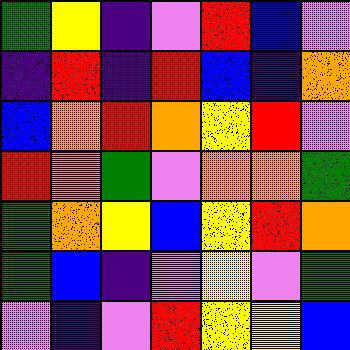[["green", "yellow", "indigo", "violet", "red", "blue", "violet"], ["indigo", "red", "indigo", "red", "blue", "indigo", "orange"], ["blue", "orange", "red", "orange", "yellow", "red", "violet"], ["red", "orange", "green", "violet", "orange", "orange", "green"], ["green", "orange", "yellow", "blue", "yellow", "red", "orange"], ["green", "blue", "indigo", "violet", "yellow", "violet", "green"], ["violet", "indigo", "violet", "red", "yellow", "yellow", "blue"]]